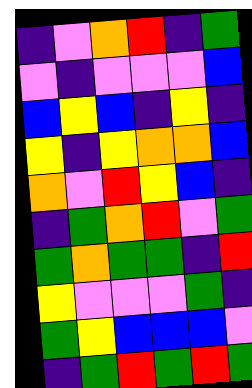[["indigo", "violet", "orange", "red", "indigo", "green"], ["violet", "indigo", "violet", "violet", "violet", "blue"], ["blue", "yellow", "blue", "indigo", "yellow", "indigo"], ["yellow", "indigo", "yellow", "orange", "orange", "blue"], ["orange", "violet", "red", "yellow", "blue", "indigo"], ["indigo", "green", "orange", "red", "violet", "green"], ["green", "orange", "green", "green", "indigo", "red"], ["yellow", "violet", "violet", "violet", "green", "indigo"], ["green", "yellow", "blue", "blue", "blue", "violet"], ["indigo", "green", "red", "green", "red", "green"]]